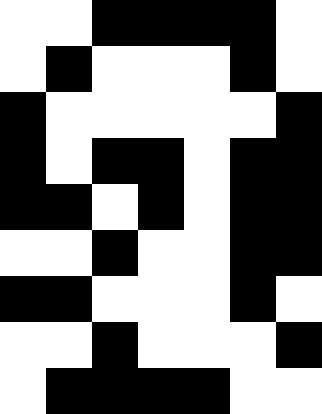[["white", "white", "black", "black", "black", "black", "white"], ["white", "black", "white", "white", "white", "black", "white"], ["black", "white", "white", "white", "white", "white", "black"], ["black", "white", "black", "black", "white", "black", "black"], ["black", "black", "white", "black", "white", "black", "black"], ["white", "white", "black", "white", "white", "black", "black"], ["black", "black", "white", "white", "white", "black", "white"], ["white", "white", "black", "white", "white", "white", "black"], ["white", "black", "black", "black", "black", "white", "white"]]